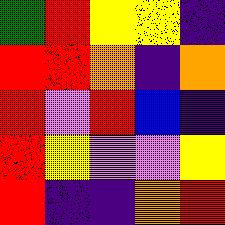[["green", "red", "yellow", "yellow", "indigo"], ["red", "red", "orange", "indigo", "orange"], ["red", "violet", "red", "blue", "indigo"], ["red", "yellow", "violet", "violet", "yellow"], ["red", "indigo", "indigo", "orange", "red"]]